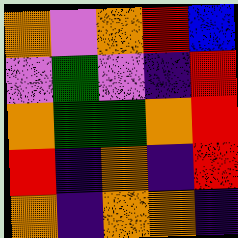[["orange", "violet", "orange", "red", "blue"], ["violet", "green", "violet", "indigo", "red"], ["orange", "green", "green", "orange", "red"], ["red", "indigo", "orange", "indigo", "red"], ["orange", "indigo", "orange", "orange", "indigo"]]